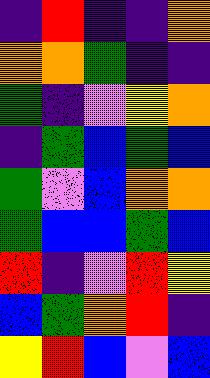[["indigo", "red", "indigo", "indigo", "orange"], ["orange", "orange", "green", "indigo", "indigo"], ["green", "indigo", "violet", "yellow", "orange"], ["indigo", "green", "blue", "green", "blue"], ["green", "violet", "blue", "orange", "orange"], ["green", "blue", "blue", "green", "blue"], ["red", "indigo", "violet", "red", "yellow"], ["blue", "green", "orange", "red", "indigo"], ["yellow", "red", "blue", "violet", "blue"]]